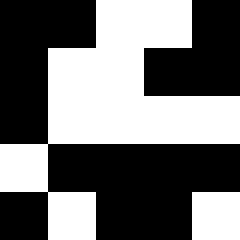[["black", "black", "white", "white", "black"], ["black", "white", "white", "black", "black"], ["black", "white", "white", "white", "white"], ["white", "black", "black", "black", "black"], ["black", "white", "black", "black", "white"]]